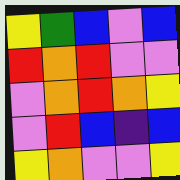[["yellow", "green", "blue", "violet", "blue"], ["red", "orange", "red", "violet", "violet"], ["violet", "orange", "red", "orange", "yellow"], ["violet", "red", "blue", "indigo", "blue"], ["yellow", "orange", "violet", "violet", "yellow"]]